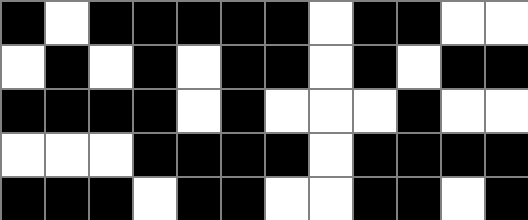[["black", "white", "black", "black", "black", "black", "black", "white", "black", "black", "white", "white"], ["white", "black", "white", "black", "white", "black", "black", "white", "black", "white", "black", "black"], ["black", "black", "black", "black", "white", "black", "white", "white", "white", "black", "white", "white"], ["white", "white", "white", "black", "black", "black", "black", "white", "black", "black", "black", "black"], ["black", "black", "black", "white", "black", "black", "white", "white", "black", "black", "white", "black"]]